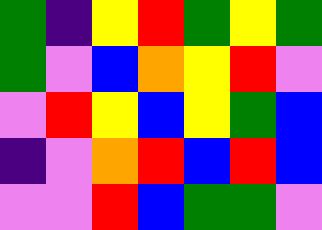[["green", "indigo", "yellow", "red", "green", "yellow", "green"], ["green", "violet", "blue", "orange", "yellow", "red", "violet"], ["violet", "red", "yellow", "blue", "yellow", "green", "blue"], ["indigo", "violet", "orange", "red", "blue", "red", "blue"], ["violet", "violet", "red", "blue", "green", "green", "violet"]]